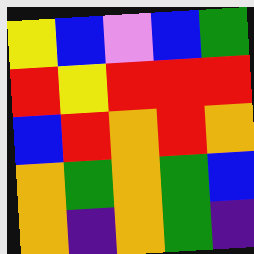[["yellow", "blue", "violet", "blue", "green"], ["red", "yellow", "red", "red", "red"], ["blue", "red", "orange", "red", "orange"], ["orange", "green", "orange", "green", "blue"], ["orange", "indigo", "orange", "green", "indigo"]]